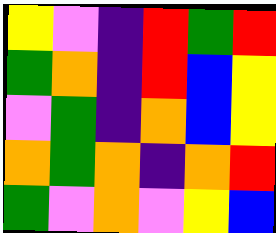[["yellow", "violet", "indigo", "red", "green", "red"], ["green", "orange", "indigo", "red", "blue", "yellow"], ["violet", "green", "indigo", "orange", "blue", "yellow"], ["orange", "green", "orange", "indigo", "orange", "red"], ["green", "violet", "orange", "violet", "yellow", "blue"]]